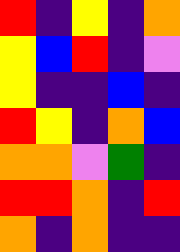[["red", "indigo", "yellow", "indigo", "orange"], ["yellow", "blue", "red", "indigo", "violet"], ["yellow", "indigo", "indigo", "blue", "indigo"], ["red", "yellow", "indigo", "orange", "blue"], ["orange", "orange", "violet", "green", "indigo"], ["red", "red", "orange", "indigo", "red"], ["orange", "indigo", "orange", "indigo", "indigo"]]